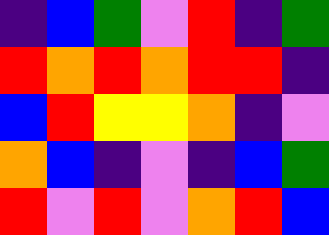[["indigo", "blue", "green", "violet", "red", "indigo", "green"], ["red", "orange", "red", "orange", "red", "red", "indigo"], ["blue", "red", "yellow", "yellow", "orange", "indigo", "violet"], ["orange", "blue", "indigo", "violet", "indigo", "blue", "green"], ["red", "violet", "red", "violet", "orange", "red", "blue"]]